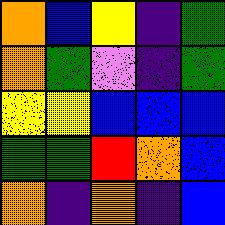[["orange", "blue", "yellow", "indigo", "green"], ["orange", "green", "violet", "indigo", "green"], ["yellow", "yellow", "blue", "blue", "blue"], ["green", "green", "red", "orange", "blue"], ["orange", "indigo", "orange", "indigo", "blue"]]